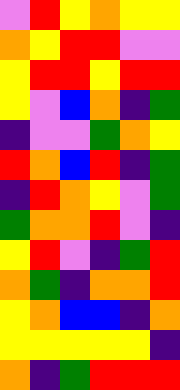[["violet", "red", "yellow", "orange", "yellow", "yellow"], ["orange", "yellow", "red", "red", "violet", "violet"], ["yellow", "red", "red", "yellow", "red", "red"], ["yellow", "violet", "blue", "orange", "indigo", "green"], ["indigo", "violet", "violet", "green", "orange", "yellow"], ["red", "orange", "blue", "red", "indigo", "green"], ["indigo", "red", "orange", "yellow", "violet", "green"], ["green", "orange", "orange", "red", "violet", "indigo"], ["yellow", "red", "violet", "indigo", "green", "red"], ["orange", "green", "indigo", "orange", "orange", "red"], ["yellow", "orange", "blue", "blue", "indigo", "orange"], ["yellow", "yellow", "yellow", "yellow", "yellow", "indigo"], ["orange", "indigo", "green", "red", "red", "red"]]